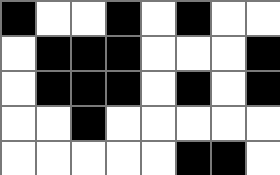[["black", "white", "white", "black", "white", "black", "white", "white"], ["white", "black", "black", "black", "white", "white", "white", "black"], ["white", "black", "black", "black", "white", "black", "white", "black"], ["white", "white", "black", "white", "white", "white", "white", "white"], ["white", "white", "white", "white", "white", "black", "black", "white"]]